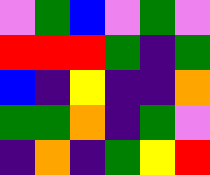[["violet", "green", "blue", "violet", "green", "violet"], ["red", "red", "red", "green", "indigo", "green"], ["blue", "indigo", "yellow", "indigo", "indigo", "orange"], ["green", "green", "orange", "indigo", "green", "violet"], ["indigo", "orange", "indigo", "green", "yellow", "red"]]